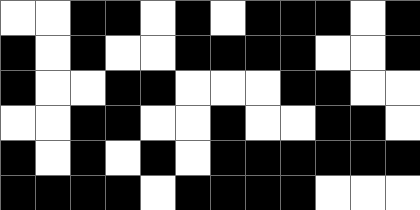[["white", "white", "black", "black", "white", "black", "white", "black", "black", "black", "white", "black"], ["black", "white", "black", "white", "white", "black", "black", "black", "black", "white", "white", "black"], ["black", "white", "white", "black", "black", "white", "white", "white", "black", "black", "white", "white"], ["white", "white", "black", "black", "white", "white", "black", "white", "white", "black", "black", "white"], ["black", "white", "black", "white", "black", "white", "black", "black", "black", "black", "black", "black"], ["black", "black", "black", "black", "white", "black", "black", "black", "black", "white", "white", "white"]]